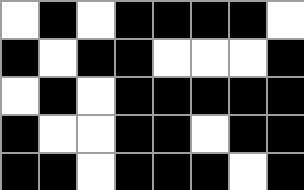[["white", "black", "white", "black", "black", "black", "black", "white"], ["black", "white", "black", "black", "white", "white", "white", "black"], ["white", "black", "white", "black", "black", "black", "black", "black"], ["black", "white", "white", "black", "black", "white", "black", "black"], ["black", "black", "white", "black", "black", "black", "white", "black"]]